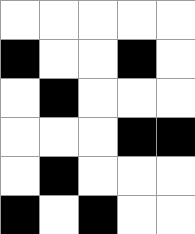[["white", "white", "white", "white", "white"], ["black", "white", "white", "black", "white"], ["white", "black", "white", "white", "white"], ["white", "white", "white", "black", "black"], ["white", "black", "white", "white", "white"], ["black", "white", "black", "white", "white"]]